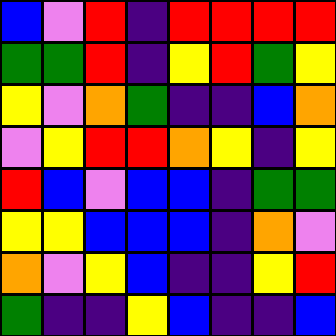[["blue", "violet", "red", "indigo", "red", "red", "red", "red"], ["green", "green", "red", "indigo", "yellow", "red", "green", "yellow"], ["yellow", "violet", "orange", "green", "indigo", "indigo", "blue", "orange"], ["violet", "yellow", "red", "red", "orange", "yellow", "indigo", "yellow"], ["red", "blue", "violet", "blue", "blue", "indigo", "green", "green"], ["yellow", "yellow", "blue", "blue", "blue", "indigo", "orange", "violet"], ["orange", "violet", "yellow", "blue", "indigo", "indigo", "yellow", "red"], ["green", "indigo", "indigo", "yellow", "blue", "indigo", "indigo", "blue"]]